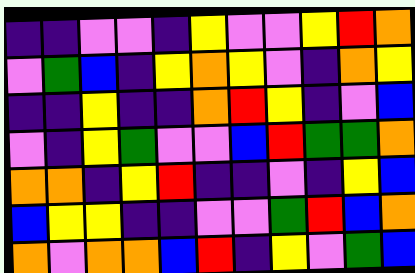[["indigo", "indigo", "violet", "violet", "indigo", "yellow", "violet", "violet", "yellow", "red", "orange"], ["violet", "green", "blue", "indigo", "yellow", "orange", "yellow", "violet", "indigo", "orange", "yellow"], ["indigo", "indigo", "yellow", "indigo", "indigo", "orange", "red", "yellow", "indigo", "violet", "blue"], ["violet", "indigo", "yellow", "green", "violet", "violet", "blue", "red", "green", "green", "orange"], ["orange", "orange", "indigo", "yellow", "red", "indigo", "indigo", "violet", "indigo", "yellow", "blue"], ["blue", "yellow", "yellow", "indigo", "indigo", "violet", "violet", "green", "red", "blue", "orange"], ["orange", "violet", "orange", "orange", "blue", "red", "indigo", "yellow", "violet", "green", "blue"]]